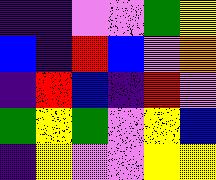[["indigo", "indigo", "violet", "violet", "green", "yellow"], ["blue", "indigo", "red", "blue", "violet", "orange"], ["indigo", "red", "blue", "indigo", "red", "violet"], ["green", "yellow", "green", "violet", "yellow", "blue"], ["indigo", "yellow", "violet", "violet", "yellow", "yellow"]]